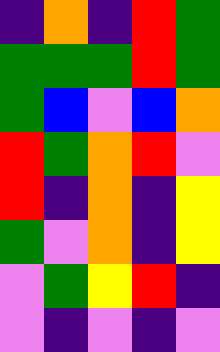[["indigo", "orange", "indigo", "red", "green"], ["green", "green", "green", "red", "green"], ["green", "blue", "violet", "blue", "orange"], ["red", "green", "orange", "red", "violet"], ["red", "indigo", "orange", "indigo", "yellow"], ["green", "violet", "orange", "indigo", "yellow"], ["violet", "green", "yellow", "red", "indigo"], ["violet", "indigo", "violet", "indigo", "violet"]]